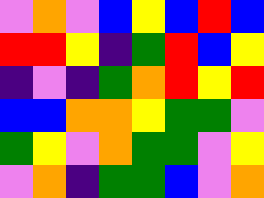[["violet", "orange", "violet", "blue", "yellow", "blue", "red", "blue"], ["red", "red", "yellow", "indigo", "green", "red", "blue", "yellow"], ["indigo", "violet", "indigo", "green", "orange", "red", "yellow", "red"], ["blue", "blue", "orange", "orange", "yellow", "green", "green", "violet"], ["green", "yellow", "violet", "orange", "green", "green", "violet", "yellow"], ["violet", "orange", "indigo", "green", "green", "blue", "violet", "orange"]]